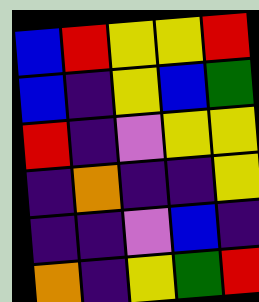[["blue", "red", "yellow", "yellow", "red"], ["blue", "indigo", "yellow", "blue", "green"], ["red", "indigo", "violet", "yellow", "yellow"], ["indigo", "orange", "indigo", "indigo", "yellow"], ["indigo", "indigo", "violet", "blue", "indigo"], ["orange", "indigo", "yellow", "green", "red"]]